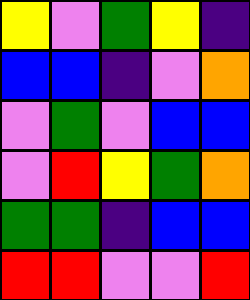[["yellow", "violet", "green", "yellow", "indigo"], ["blue", "blue", "indigo", "violet", "orange"], ["violet", "green", "violet", "blue", "blue"], ["violet", "red", "yellow", "green", "orange"], ["green", "green", "indigo", "blue", "blue"], ["red", "red", "violet", "violet", "red"]]